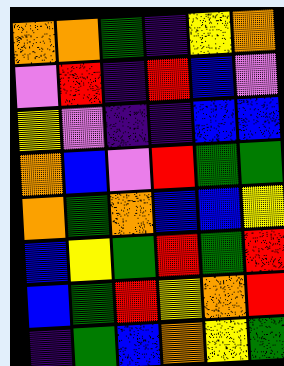[["orange", "orange", "green", "indigo", "yellow", "orange"], ["violet", "red", "indigo", "red", "blue", "violet"], ["yellow", "violet", "indigo", "indigo", "blue", "blue"], ["orange", "blue", "violet", "red", "green", "green"], ["orange", "green", "orange", "blue", "blue", "yellow"], ["blue", "yellow", "green", "red", "green", "red"], ["blue", "green", "red", "yellow", "orange", "red"], ["indigo", "green", "blue", "orange", "yellow", "green"]]